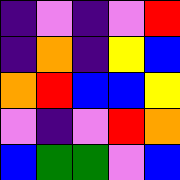[["indigo", "violet", "indigo", "violet", "red"], ["indigo", "orange", "indigo", "yellow", "blue"], ["orange", "red", "blue", "blue", "yellow"], ["violet", "indigo", "violet", "red", "orange"], ["blue", "green", "green", "violet", "blue"]]